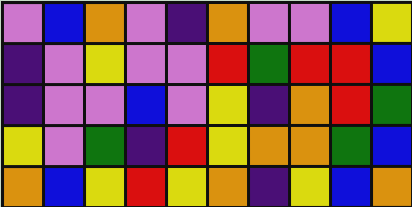[["violet", "blue", "orange", "violet", "indigo", "orange", "violet", "violet", "blue", "yellow"], ["indigo", "violet", "yellow", "violet", "violet", "red", "green", "red", "red", "blue"], ["indigo", "violet", "violet", "blue", "violet", "yellow", "indigo", "orange", "red", "green"], ["yellow", "violet", "green", "indigo", "red", "yellow", "orange", "orange", "green", "blue"], ["orange", "blue", "yellow", "red", "yellow", "orange", "indigo", "yellow", "blue", "orange"]]